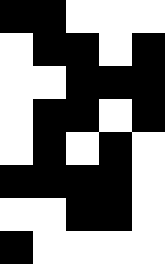[["black", "black", "white", "white", "white"], ["white", "black", "black", "white", "black"], ["white", "white", "black", "black", "black"], ["white", "black", "black", "white", "black"], ["white", "black", "white", "black", "white"], ["black", "black", "black", "black", "white"], ["white", "white", "black", "black", "white"], ["black", "white", "white", "white", "white"]]